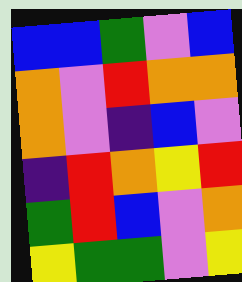[["blue", "blue", "green", "violet", "blue"], ["orange", "violet", "red", "orange", "orange"], ["orange", "violet", "indigo", "blue", "violet"], ["indigo", "red", "orange", "yellow", "red"], ["green", "red", "blue", "violet", "orange"], ["yellow", "green", "green", "violet", "yellow"]]